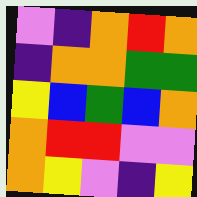[["violet", "indigo", "orange", "red", "orange"], ["indigo", "orange", "orange", "green", "green"], ["yellow", "blue", "green", "blue", "orange"], ["orange", "red", "red", "violet", "violet"], ["orange", "yellow", "violet", "indigo", "yellow"]]